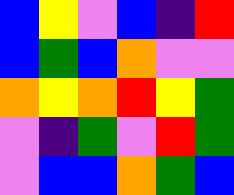[["blue", "yellow", "violet", "blue", "indigo", "red"], ["blue", "green", "blue", "orange", "violet", "violet"], ["orange", "yellow", "orange", "red", "yellow", "green"], ["violet", "indigo", "green", "violet", "red", "green"], ["violet", "blue", "blue", "orange", "green", "blue"]]